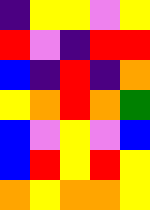[["indigo", "yellow", "yellow", "violet", "yellow"], ["red", "violet", "indigo", "red", "red"], ["blue", "indigo", "red", "indigo", "orange"], ["yellow", "orange", "red", "orange", "green"], ["blue", "violet", "yellow", "violet", "blue"], ["blue", "red", "yellow", "red", "yellow"], ["orange", "yellow", "orange", "orange", "yellow"]]